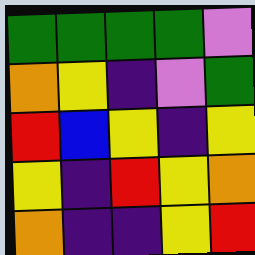[["green", "green", "green", "green", "violet"], ["orange", "yellow", "indigo", "violet", "green"], ["red", "blue", "yellow", "indigo", "yellow"], ["yellow", "indigo", "red", "yellow", "orange"], ["orange", "indigo", "indigo", "yellow", "red"]]